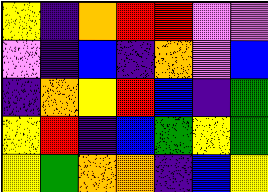[["yellow", "indigo", "orange", "red", "red", "violet", "violet"], ["violet", "indigo", "blue", "indigo", "orange", "violet", "blue"], ["indigo", "orange", "yellow", "red", "blue", "indigo", "green"], ["yellow", "red", "indigo", "blue", "green", "yellow", "green"], ["yellow", "green", "orange", "orange", "indigo", "blue", "yellow"]]